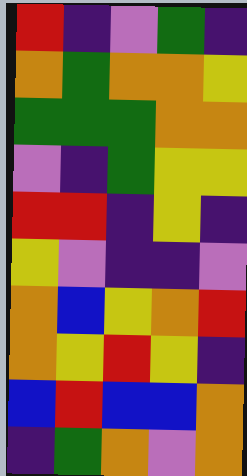[["red", "indigo", "violet", "green", "indigo"], ["orange", "green", "orange", "orange", "yellow"], ["green", "green", "green", "orange", "orange"], ["violet", "indigo", "green", "yellow", "yellow"], ["red", "red", "indigo", "yellow", "indigo"], ["yellow", "violet", "indigo", "indigo", "violet"], ["orange", "blue", "yellow", "orange", "red"], ["orange", "yellow", "red", "yellow", "indigo"], ["blue", "red", "blue", "blue", "orange"], ["indigo", "green", "orange", "violet", "orange"]]